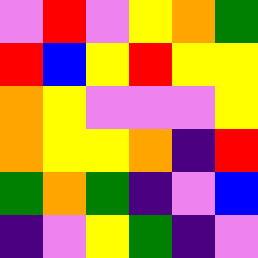[["violet", "red", "violet", "yellow", "orange", "green"], ["red", "blue", "yellow", "red", "yellow", "yellow"], ["orange", "yellow", "violet", "violet", "violet", "yellow"], ["orange", "yellow", "yellow", "orange", "indigo", "red"], ["green", "orange", "green", "indigo", "violet", "blue"], ["indigo", "violet", "yellow", "green", "indigo", "violet"]]